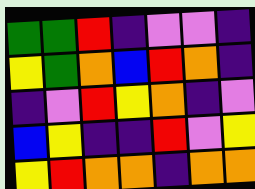[["green", "green", "red", "indigo", "violet", "violet", "indigo"], ["yellow", "green", "orange", "blue", "red", "orange", "indigo"], ["indigo", "violet", "red", "yellow", "orange", "indigo", "violet"], ["blue", "yellow", "indigo", "indigo", "red", "violet", "yellow"], ["yellow", "red", "orange", "orange", "indigo", "orange", "orange"]]